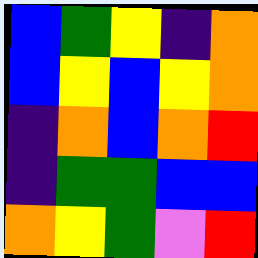[["blue", "green", "yellow", "indigo", "orange"], ["blue", "yellow", "blue", "yellow", "orange"], ["indigo", "orange", "blue", "orange", "red"], ["indigo", "green", "green", "blue", "blue"], ["orange", "yellow", "green", "violet", "red"]]